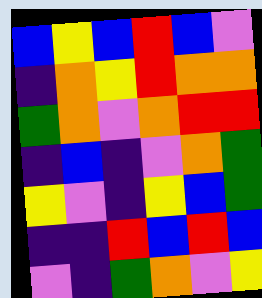[["blue", "yellow", "blue", "red", "blue", "violet"], ["indigo", "orange", "yellow", "red", "orange", "orange"], ["green", "orange", "violet", "orange", "red", "red"], ["indigo", "blue", "indigo", "violet", "orange", "green"], ["yellow", "violet", "indigo", "yellow", "blue", "green"], ["indigo", "indigo", "red", "blue", "red", "blue"], ["violet", "indigo", "green", "orange", "violet", "yellow"]]